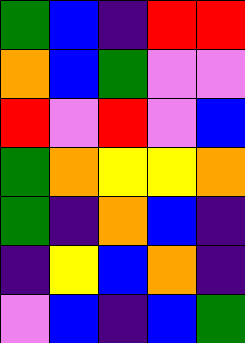[["green", "blue", "indigo", "red", "red"], ["orange", "blue", "green", "violet", "violet"], ["red", "violet", "red", "violet", "blue"], ["green", "orange", "yellow", "yellow", "orange"], ["green", "indigo", "orange", "blue", "indigo"], ["indigo", "yellow", "blue", "orange", "indigo"], ["violet", "blue", "indigo", "blue", "green"]]